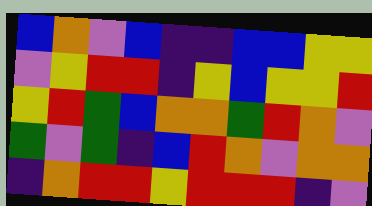[["blue", "orange", "violet", "blue", "indigo", "indigo", "blue", "blue", "yellow", "yellow"], ["violet", "yellow", "red", "red", "indigo", "yellow", "blue", "yellow", "yellow", "red"], ["yellow", "red", "green", "blue", "orange", "orange", "green", "red", "orange", "violet"], ["green", "violet", "green", "indigo", "blue", "red", "orange", "violet", "orange", "orange"], ["indigo", "orange", "red", "red", "yellow", "red", "red", "red", "indigo", "violet"]]